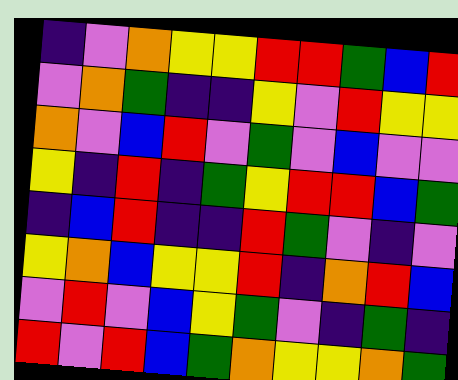[["indigo", "violet", "orange", "yellow", "yellow", "red", "red", "green", "blue", "red"], ["violet", "orange", "green", "indigo", "indigo", "yellow", "violet", "red", "yellow", "yellow"], ["orange", "violet", "blue", "red", "violet", "green", "violet", "blue", "violet", "violet"], ["yellow", "indigo", "red", "indigo", "green", "yellow", "red", "red", "blue", "green"], ["indigo", "blue", "red", "indigo", "indigo", "red", "green", "violet", "indigo", "violet"], ["yellow", "orange", "blue", "yellow", "yellow", "red", "indigo", "orange", "red", "blue"], ["violet", "red", "violet", "blue", "yellow", "green", "violet", "indigo", "green", "indigo"], ["red", "violet", "red", "blue", "green", "orange", "yellow", "yellow", "orange", "green"]]